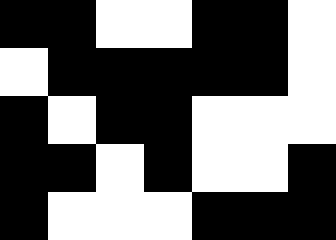[["black", "black", "white", "white", "black", "black", "white"], ["white", "black", "black", "black", "black", "black", "white"], ["black", "white", "black", "black", "white", "white", "white"], ["black", "black", "white", "black", "white", "white", "black"], ["black", "white", "white", "white", "black", "black", "black"]]